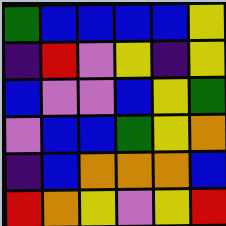[["green", "blue", "blue", "blue", "blue", "yellow"], ["indigo", "red", "violet", "yellow", "indigo", "yellow"], ["blue", "violet", "violet", "blue", "yellow", "green"], ["violet", "blue", "blue", "green", "yellow", "orange"], ["indigo", "blue", "orange", "orange", "orange", "blue"], ["red", "orange", "yellow", "violet", "yellow", "red"]]